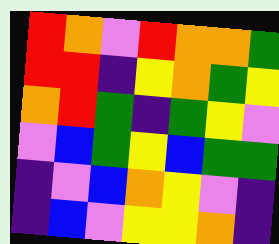[["red", "orange", "violet", "red", "orange", "orange", "green"], ["red", "red", "indigo", "yellow", "orange", "green", "yellow"], ["orange", "red", "green", "indigo", "green", "yellow", "violet"], ["violet", "blue", "green", "yellow", "blue", "green", "green"], ["indigo", "violet", "blue", "orange", "yellow", "violet", "indigo"], ["indigo", "blue", "violet", "yellow", "yellow", "orange", "indigo"]]